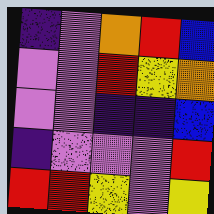[["indigo", "violet", "orange", "red", "blue"], ["violet", "violet", "red", "yellow", "orange"], ["violet", "violet", "indigo", "indigo", "blue"], ["indigo", "violet", "violet", "violet", "red"], ["red", "red", "yellow", "violet", "yellow"]]